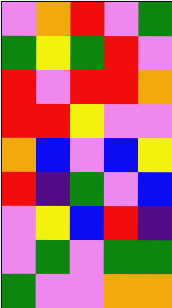[["violet", "orange", "red", "violet", "green"], ["green", "yellow", "green", "red", "violet"], ["red", "violet", "red", "red", "orange"], ["red", "red", "yellow", "violet", "violet"], ["orange", "blue", "violet", "blue", "yellow"], ["red", "indigo", "green", "violet", "blue"], ["violet", "yellow", "blue", "red", "indigo"], ["violet", "green", "violet", "green", "green"], ["green", "violet", "violet", "orange", "orange"]]